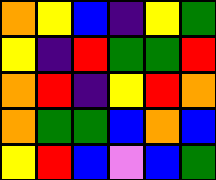[["orange", "yellow", "blue", "indigo", "yellow", "green"], ["yellow", "indigo", "red", "green", "green", "red"], ["orange", "red", "indigo", "yellow", "red", "orange"], ["orange", "green", "green", "blue", "orange", "blue"], ["yellow", "red", "blue", "violet", "blue", "green"]]